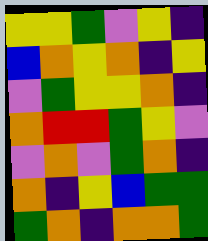[["yellow", "yellow", "green", "violet", "yellow", "indigo"], ["blue", "orange", "yellow", "orange", "indigo", "yellow"], ["violet", "green", "yellow", "yellow", "orange", "indigo"], ["orange", "red", "red", "green", "yellow", "violet"], ["violet", "orange", "violet", "green", "orange", "indigo"], ["orange", "indigo", "yellow", "blue", "green", "green"], ["green", "orange", "indigo", "orange", "orange", "green"]]